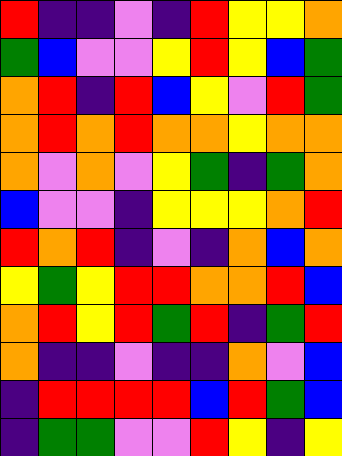[["red", "indigo", "indigo", "violet", "indigo", "red", "yellow", "yellow", "orange"], ["green", "blue", "violet", "violet", "yellow", "red", "yellow", "blue", "green"], ["orange", "red", "indigo", "red", "blue", "yellow", "violet", "red", "green"], ["orange", "red", "orange", "red", "orange", "orange", "yellow", "orange", "orange"], ["orange", "violet", "orange", "violet", "yellow", "green", "indigo", "green", "orange"], ["blue", "violet", "violet", "indigo", "yellow", "yellow", "yellow", "orange", "red"], ["red", "orange", "red", "indigo", "violet", "indigo", "orange", "blue", "orange"], ["yellow", "green", "yellow", "red", "red", "orange", "orange", "red", "blue"], ["orange", "red", "yellow", "red", "green", "red", "indigo", "green", "red"], ["orange", "indigo", "indigo", "violet", "indigo", "indigo", "orange", "violet", "blue"], ["indigo", "red", "red", "red", "red", "blue", "red", "green", "blue"], ["indigo", "green", "green", "violet", "violet", "red", "yellow", "indigo", "yellow"]]